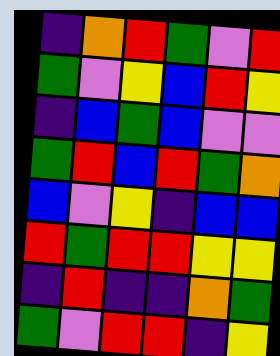[["indigo", "orange", "red", "green", "violet", "red"], ["green", "violet", "yellow", "blue", "red", "yellow"], ["indigo", "blue", "green", "blue", "violet", "violet"], ["green", "red", "blue", "red", "green", "orange"], ["blue", "violet", "yellow", "indigo", "blue", "blue"], ["red", "green", "red", "red", "yellow", "yellow"], ["indigo", "red", "indigo", "indigo", "orange", "green"], ["green", "violet", "red", "red", "indigo", "yellow"]]